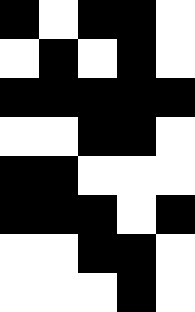[["black", "white", "black", "black", "white"], ["white", "black", "white", "black", "white"], ["black", "black", "black", "black", "black"], ["white", "white", "black", "black", "white"], ["black", "black", "white", "white", "white"], ["black", "black", "black", "white", "black"], ["white", "white", "black", "black", "white"], ["white", "white", "white", "black", "white"]]